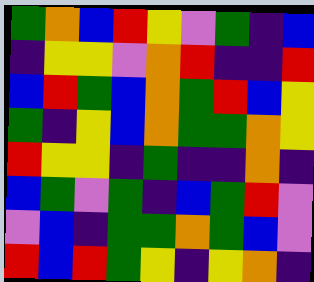[["green", "orange", "blue", "red", "yellow", "violet", "green", "indigo", "blue"], ["indigo", "yellow", "yellow", "violet", "orange", "red", "indigo", "indigo", "red"], ["blue", "red", "green", "blue", "orange", "green", "red", "blue", "yellow"], ["green", "indigo", "yellow", "blue", "orange", "green", "green", "orange", "yellow"], ["red", "yellow", "yellow", "indigo", "green", "indigo", "indigo", "orange", "indigo"], ["blue", "green", "violet", "green", "indigo", "blue", "green", "red", "violet"], ["violet", "blue", "indigo", "green", "green", "orange", "green", "blue", "violet"], ["red", "blue", "red", "green", "yellow", "indigo", "yellow", "orange", "indigo"]]